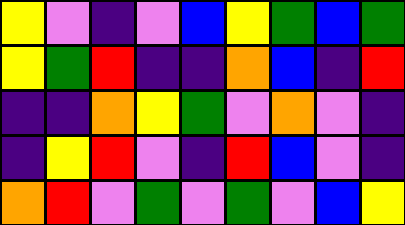[["yellow", "violet", "indigo", "violet", "blue", "yellow", "green", "blue", "green"], ["yellow", "green", "red", "indigo", "indigo", "orange", "blue", "indigo", "red"], ["indigo", "indigo", "orange", "yellow", "green", "violet", "orange", "violet", "indigo"], ["indigo", "yellow", "red", "violet", "indigo", "red", "blue", "violet", "indigo"], ["orange", "red", "violet", "green", "violet", "green", "violet", "blue", "yellow"]]